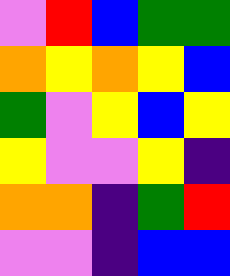[["violet", "red", "blue", "green", "green"], ["orange", "yellow", "orange", "yellow", "blue"], ["green", "violet", "yellow", "blue", "yellow"], ["yellow", "violet", "violet", "yellow", "indigo"], ["orange", "orange", "indigo", "green", "red"], ["violet", "violet", "indigo", "blue", "blue"]]